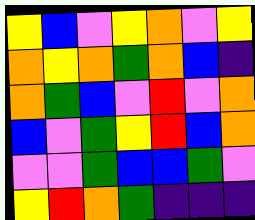[["yellow", "blue", "violet", "yellow", "orange", "violet", "yellow"], ["orange", "yellow", "orange", "green", "orange", "blue", "indigo"], ["orange", "green", "blue", "violet", "red", "violet", "orange"], ["blue", "violet", "green", "yellow", "red", "blue", "orange"], ["violet", "violet", "green", "blue", "blue", "green", "violet"], ["yellow", "red", "orange", "green", "indigo", "indigo", "indigo"]]